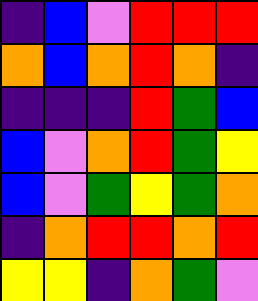[["indigo", "blue", "violet", "red", "red", "red"], ["orange", "blue", "orange", "red", "orange", "indigo"], ["indigo", "indigo", "indigo", "red", "green", "blue"], ["blue", "violet", "orange", "red", "green", "yellow"], ["blue", "violet", "green", "yellow", "green", "orange"], ["indigo", "orange", "red", "red", "orange", "red"], ["yellow", "yellow", "indigo", "orange", "green", "violet"]]